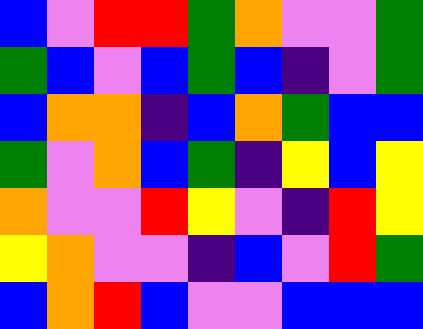[["blue", "violet", "red", "red", "green", "orange", "violet", "violet", "green"], ["green", "blue", "violet", "blue", "green", "blue", "indigo", "violet", "green"], ["blue", "orange", "orange", "indigo", "blue", "orange", "green", "blue", "blue"], ["green", "violet", "orange", "blue", "green", "indigo", "yellow", "blue", "yellow"], ["orange", "violet", "violet", "red", "yellow", "violet", "indigo", "red", "yellow"], ["yellow", "orange", "violet", "violet", "indigo", "blue", "violet", "red", "green"], ["blue", "orange", "red", "blue", "violet", "violet", "blue", "blue", "blue"]]